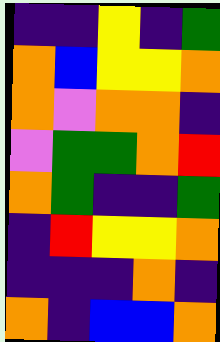[["indigo", "indigo", "yellow", "indigo", "green"], ["orange", "blue", "yellow", "yellow", "orange"], ["orange", "violet", "orange", "orange", "indigo"], ["violet", "green", "green", "orange", "red"], ["orange", "green", "indigo", "indigo", "green"], ["indigo", "red", "yellow", "yellow", "orange"], ["indigo", "indigo", "indigo", "orange", "indigo"], ["orange", "indigo", "blue", "blue", "orange"]]